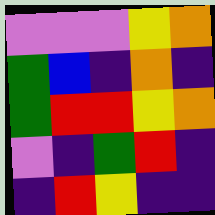[["violet", "violet", "violet", "yellow", "orange"], ["green", "blue", "indigo", "orange", "indigo"], ["green", "red", "red", "yellow", "orange"], ["violet", "indigo", "green", "red", "indigo"], ["indigo", "red", "yellow", "indigo", "indigo"]]